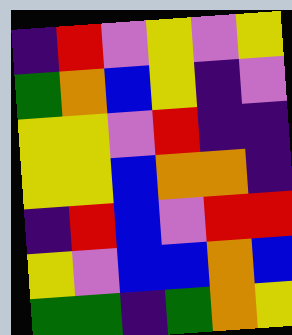[["indigo", "red", "violet", "yellow", "violet", "yellow"], ["green", "orange", "blue", "yellow", "indigo", "violet"], ["yellow", "yellow", "violet", "red", "indigo", "indigo"], ["yellow", "yellow", "blue", "orange", "orange", "indigo"], ["indigo", "red", "blue", "violet", "red", "red"], ["yellow", "violet", "blue", "blue", "orange", "blue"], ["green", "green", "indigo", "green", "orange", "yellow"]]